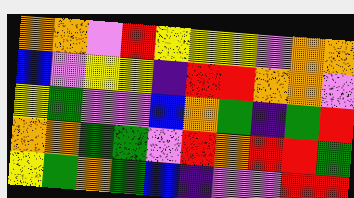[["orange", "orange", "violet", "red", "yellow", "yellow", "yellow", "violet", "orange", "orange"], ["blue", "violet", "yellow", "yellow", "indigo", "red", "red", "orange", "orange", "violet"], ["yellow", "green", "violet", "violet", "blue", "orange", "green", "indigo", "green", "red"], ["orange", "orange", "green", "green", "violet", "red", "orange", "red", "red", "green"], ["yellow", "green", "orange", "green", "blue", "indigo", "violet", "violet", "red", "red"]]